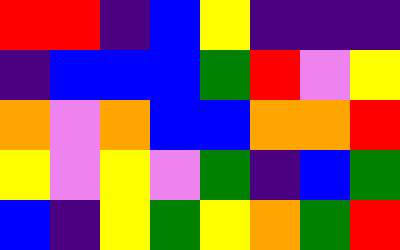[["red", "red", "indigo", "blue", "yellow", "indigo", "indigo", "indigo"], ["indigo", "blue", "blue", "blue", "green", "red", "violet", "yellow"], ["orange", "violet", "orange", "blue", "blue", "orange", "orange", "red"], ["yellow", "violet", "yellow", "violet", "green", "indigo", "blue", "green"], ["blue", "indigo", "yellow", "green", "yellow", "orange", "green", "red"]]